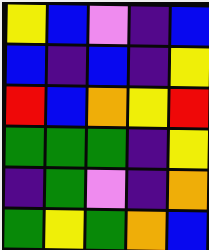[["yellow", "blue", "violet", "indigo", "blue"], ["blue", "indigo", "blue", "indigo", "yellow"], ["red", "blue", "orange", "yellow", "red"], ["green", "green", "green", "indigo", "yellow"], ["indigo", "green", "violet", "indigo", "orange"], ["green", "yellow", "green", "orange", "blue"]]